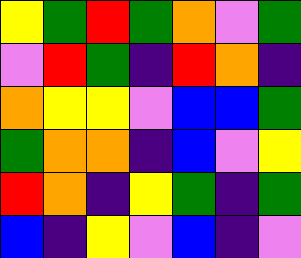[["yellow", "green", "red", "green", "orange", "violet", "green"], ["violet", "red", "green", "indigo", "red", "orange", "indigo"], ["orange", "yellow", "yellow", "violet", "blue", "blue", "green"], ["green", "orange", "orange", "indigo", "blue", "violet", "yellow"], ["red", "orange", "indigo", "yellow", "green", "indigo", "green"], ["blue", "indigo", "yellow", "violet", "blue", "indigo", "violet"]]